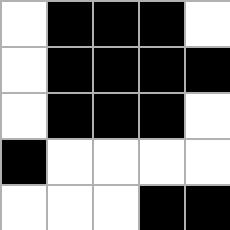[["white", "black", "black", "black", "white"], ["white", "black", "black", "black", "black"], ["white", "black", "black", "black", "white"], ["black", "white", "white", "white", "white"], ["white", "white", "white", "black", "black"]]